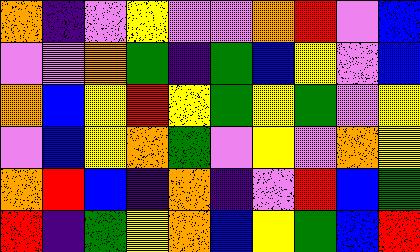[["orange", "indigo", "violet", "yellow", "violet", "violet", "orange", "red", "violet", "blue"], ["violet", "violet", "orange", "green", "indigo", "green", "blue", "yellow", "violet", "blue"], ["orange", "blue", "yellow", "red", "yellow", "green", "yellow", "green", "violet", "yellow"], ["violet", "blue", "yellow", "orange", "green", "violet", "yellow", "violet", "orange", "yellow"], ["orange", "red", "blue", "indigo", "orange", "indigo", "violet", "red", "blue", "green"], ["red", "indigo", "green", "yellow", "orange", "blue", "yellow", "green", "blue", "red"]]